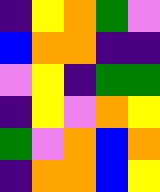[["indigo", "yellow", "orange", "green", "violet"], ["blue", "orange", "orange", "indigo", "indigo"], ["violet", "yellow", "indigo", "green", "green"], ["indigo", "yellow", "violet", "orange", "yellow"], ["green", "violet", "orange", "blue", "orange"], ["indigo", "orange", "orange", "blue", "yellow"]]